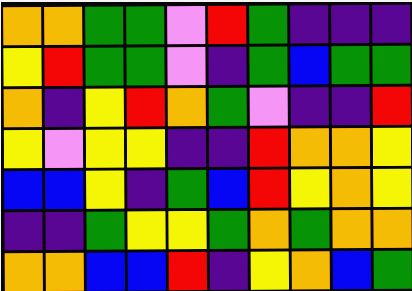[["orange", "orange", "green", "green", "violet", "red", "green", "indigo", "indigo", "indigo"], ["yellow", "red", "green", "green", "violet", "indigo", "green", "blue", "green", "green"], ["orange", "indigo", "yellow", "red", "orange", "green", "violet", "indigo", "indigo", "red"], ["yellow", "violet", "yellow", "yellow", "indigo", "indigo", "red", "orange", "orange", "yellow"], ["blue", "blue", "yellow", "indigo", "green", "blue", "red", "yellow", "orange", "yellow"], ["indigo", "indigo", "green", "yellow", "yellow", "green", "orange", "green", "orange", "orange"], ["orange", "orange", "blue", "blue", "red", "indigo", "yellow", "orange", "blue", "green"]]